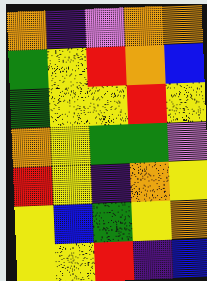[["orange", "indigo", "violet", "orange", "orange"], ["green", "yellow", "red", "orange", "blue"], ["green", "yellow", "yellow", "red", "yellow"], ["orange", "yellow", "green", "green", "violet"], ["red", "yellow", "indigo", "orange", "yellow"], ["yellow", "blue", "green", "yellow", "orange"], ["yellow", "yellow", "red", "indigo", "blue"]]